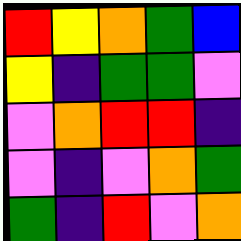[["red", "yellow", "orange", "green", "blue"], ["yellow", "indigo", "green", "green", "violet"], ["violet", "orange", "red", "red", "indigo"], ["violet", "indigo", "violet", "orange", "green"], ["green", "indigo", "red", "violet", "orange"]]